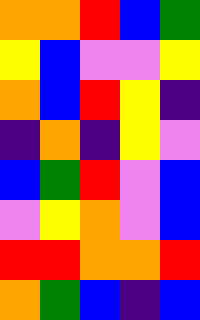[["orange", "orange", "red", "blue", "green"], ["yellow", "blue", "violet", "violet", "yellow"], ["orange", "blue", "red", "yellow", "indigo"], ["indigo", "orange", "indigo", "yellow", "violet"], ["blue", "green", "red", "violet", "blue"], ["violet", "yellow", "orange", "violet", "blue"], ["red", "red", "orange", "orange", "red"], ["orange", "green", "blue", "indigo", "blue"]]